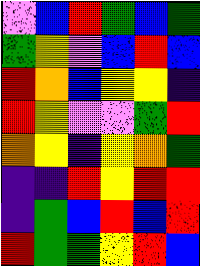[["violet", "blue", "red", "green", "blue", "green"], ["green", "yellow", "violet", "blue", "red", "blue"], ["red", "orange", "blue", "yellow", "yellow", "indigo"], ["red", "yellow", "violet", "violet", "green", "red"], ["orange", "yellow", "indigo", "yellow", "orange", "green"], ["indigo", "indigo", "red", "yellow", "red", "red"], ["indigo", "green", "blue", "red", "blue", "red"], ["red", "green", "green", "yellow", "red", "blue"]]